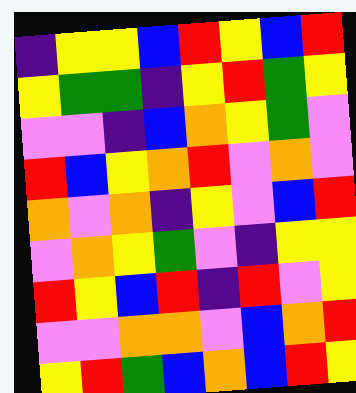[["indigo", "yellow", "yellow", "blue", "red", "yellow", "blue", "red"], ["yellow", "green", "green", "indigo", "yellow", "red", "green", "yellow"], ["violet", "violet", "indigo", "blue", "orange", "yellow", "green", "violet"], ["red", "blue", "yellow", "orange", "red", "violet", "orange", "violet"], ["orange", "violet", "orange", "indigo", "yellow", "violet", "blue", "red"], ["violet", "orange", "yellow", "green", "violet", "indigo", "yellow", "yellow"], ["red", "yellow", "blue", "red", "indigo", "red", "violet", "yellow"], ["violet", "violet", "orange", "orange", "violet", "blue", "orange", "red"], ["yellow", "red", "green", "blue", "orange", "blue", "red", "yellow"]]